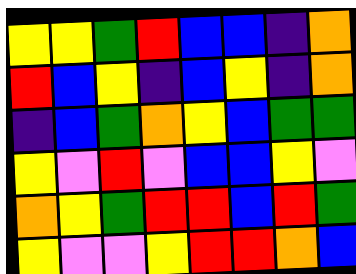[["yellow", "yellow", "green", "red", "blue", "blue", "indigo", "orange"], ["red", "blue", "yellow", "indigo", "blue", "yellow", "indigo", "orange"], ["indigo", "blue", "green", "orange", "yellow", "blue", "green", "green"], ["yellow", "violet", "red", "violet", "blue", "blue", "yellow", "violet"], ["orange", "yellow", "green", "red", "red", "blue", "red", "green"], ["yellow", "violet", "violet", "yellow", "red", "red", "orange", "blue"]]